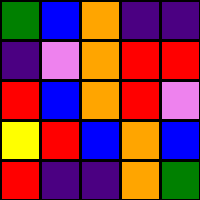[["green", "blue", "orange", "indigo", "indigo"], ["indigo", "violet", "orange", "red", "red"], ["red", "blue", "orange", "red", "violet"], ["yellow", "red", "blue", "orange", "blue"], ["red", "indigo", "indigo", "orange", "green"]]